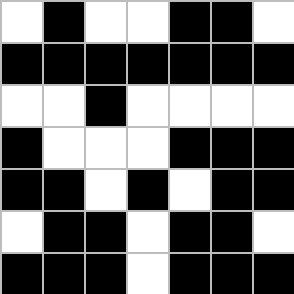[["white", "black", "white", "white", "black", "black", "white"], ["black", "black", "black", "black", "black", "black", "black"], ["white", "white", "black", "white", "white", "white", "white"], ["black", "white", "white", "white", "black", "black", "black"], ["black", "black", "white", "black", "white", "black", "black"], ["white", "black", "black", "white", "black", "black", "white"], ["black", "black", "black", "white", "black", "black", "black"]]